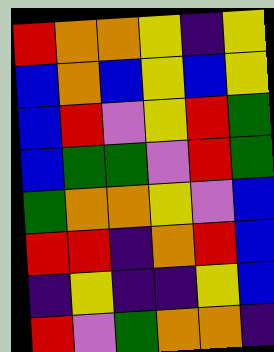[["red", "orange", "orange", "yellow", "indigo", "yellow"], ["blue", "orange", "blue", "yellow", "blue", "yellow"], ["blue", "red", "violet", "yellow", "red", "green"], ["blue", "green", "green", "violet", "red", "green"], ["green", "orange", "orange", "yellow", "violet", "blue"], ["red", "red", "indigo", "orange", "red", "blue"], ["indigo", "yellow", "indigo", "indigo", "yellow", "blue"], ["red", "violet", "green", "orange", "orange", "indigo"]]